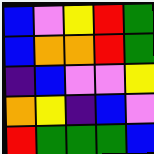[["blue", "violet", "yellow", "red", "green"], ["blue", "orange", "orange", "red", "green"], ["indigo", "blue", "violet", "violet", "yellow"], ["orange", "yellow", "indigo", "blue", "violet"], ["red", "green", "green", "green", "blue"]]